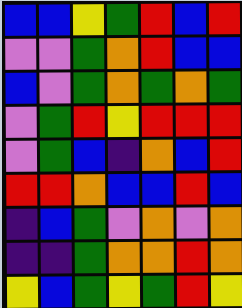[["blue", "blue", "yellow", "green", "red", "blue", "red"], ["violet", "violet", "green", "orange", "red", "blue", "blue"], ["blue", "violet", "green", "orange", "green", "orange", "green"], ["violet", "green", "red", "yellow", "red", "red", "red"], ["violet", "green", "blue", "indigo", "orange", "blue", "red"], ["red", "red", "orange", "blue", "blue", "red", "blue"], ["indigo", "blue", "green", "violet", "orange", "violet", "orange"], ["indigo", "indigo", "green", "orange", "orange", "red", "orange"], ["yellow", "blue", "green", "yellow", "green", "red", "yellow"]]